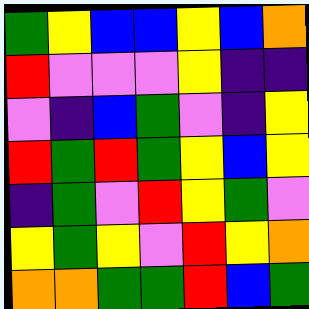[["green", "yellow", "blue", "blue", "yellow", "blue", "orange"], ["red", "violet", "violet", "violet", "yellow", "indigo", "indigo"], ["violet", "indigo", "blue", "green", "violet", "indigo", "yellow"], ["red", "green", "red", "green", "yellow", "blue", "yellow"], ["indigo", "green", "violet", "red", "yellow", "green", "violet"], ["yellow", "green", "yellow", "violet", "red", "yellow", "orange"], ["orange", "orange", "green", "green", "red", "blue", "green"]]